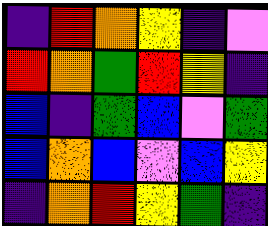[["indigo", "red", "orange", "yellow", "indigo", "violet"], ["red", "orange", "green", "red", "yellow", "indigo"], ["blue", "indigo", "green", "blue", "violet", "green"], ["blue", "orange", "blue", "violet", "blue", "yellow"], ["indigo", "orange", "red", "yellow", "green", "indigo"]]